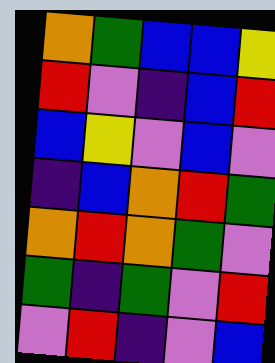[["orange", "green", "blue", "blue", "yellow"], ["red", "violet", "indigo", "blue", "red"], ["blue", "yellow", "violet", "blue", "violet"], ["indigo", "blue", "orange", "red", "green"], ["orange", "red", "orange", "green", "violet"], ["green", "indigo", "green", "violet", "red"], ["violet", "red", "indigo", "violet", "blue"]]